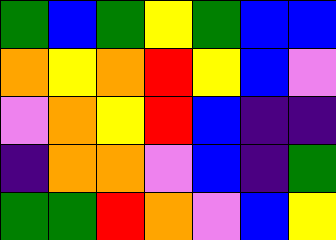[["green", "blue", "green", "yellow", "green", "blue", "blue"], ["orange", "yellow", "orange", "red", "yellow", "blue", "violet"], ["violet", "orange", "yellow", "red", "blue", "indigo", "indigo"], ["indigo", "orange", "orange", "violet", "blue", "indigo", "green"], ["green", "green", "red", "orange", "violet", "blue", "yellow"]]